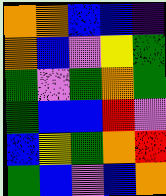[["orange", "orange", "blue", "blue", "indigo"], ["orange", "blue", "violet", "yellow", "green"], ["green", "violet", "green", "orange", "green"], ["green", "blue", "blue", "red", "violet"], ["blue", "yellow", "green", "orange", "red"], ["green", "blue", "violet", "blue", "orange"]]